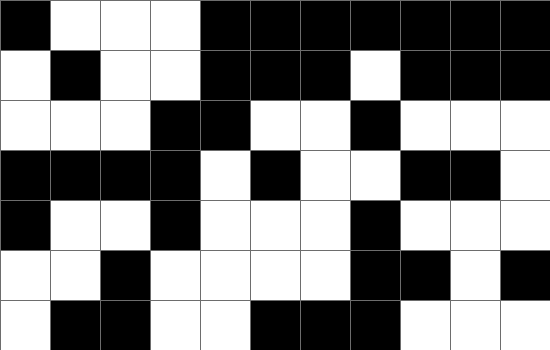[["black", "white", "white", "white", "black", "black", "black", "black", "black", "black", "black"], ["white", "black", "white", "white", "black", "black", "black", "white", "black", "black", "black"], ["white", "white", "white", "black", "black", "white", "white", "black", "white", "white", "white"], ["black", "black", "black", "black", "white", "black", "white", "white", "black", "black", "white"], ["black", "white", "white", "black", "white", "white", "white", "black", "white", "white", "white"], ["white", "white", "black", "white", "white", "white", "white", "black", "black", "white", "black"], ["white", "black", "black", "white", "white", "black", "black", "black", "white", "white", "white"]]